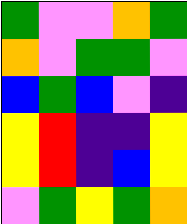[["green", "violet", "violet", "orange", "green"], ["orange", "violet", "green", "green", "violet"], ["blue", "green", "blue", "violet", "indigo"], ["yellow", "red", "indigo", "indigo", "yellow"], ["yellow", "red", "indigo", "blue", "yellow"], ["violet", "green", "yellow", "green", "orange"]]